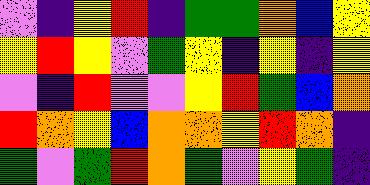[["violet", "indigo", "yellow", "red", "indigo", "green", "green", "orange", "blue", "yellow"], ["yellow", "red", "yellow", "violet", "green", "yellow", "indigo", "yellow", "indigo", "yellow"], ["violet", "indigo", "red", "violet", "violet", "yellow", "red", "green", "blue", "orange"], ["red", "orange", "yellow", "blue", "orange", "orange", "yellow", "red", "orange", "indigo"], ["green", "violet", "green", "red", "orange", "green", "violet", "yellow", "green", "indigo"]]